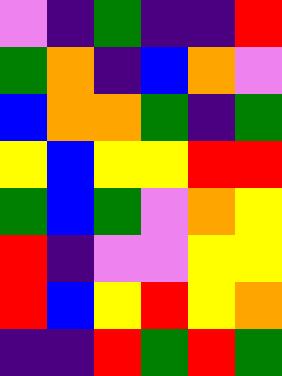[["violet", "indigo", "green", "indigo", "indigo", "red"], ["green", "orange", "indigo", "blue", "orange", "violet"], ["blue", "orange", "orange", "green", "indigo", "green"], ["yellow", "blue", "yellow", "yellow", "red", "red"], ["green", "blue", "green", "violet", "orange", "yellow"], ["red", "indigo", "violet", "violet", "yellow", "yellow"], ["red", "blue", "yellow", "red", "yellow", "orange"], ["indigo", "indigo", "red", "green", "red", "green"]]